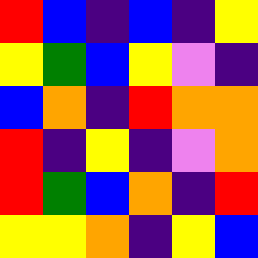[["red", "blue", "indigo", "blue", "indigo", "yellow"], ["yellow", "green", "blue", "yellow", "violet", "indigo"], ["blue", "orange", "indigo", "red", "orange", "orange"], ["red", "indigo", "yellow", "indigo", "violet", "orange"], ["red", "green", "blue", "orange", "indigo", "red"], ["yellow", "yellow", "orange", "indigo", "yellow", "blue"]]